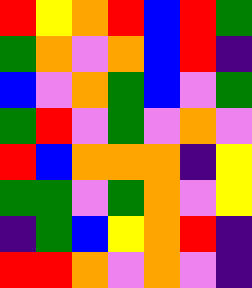[["red", "yellow", "orange", "red", "blue", "red", "green"], ["green", "orange", "violet", "orange", "blue", "red", "indigo"], ["blue", "violet", "orange", "green", "blue", "violet", "green"], ["green", "red", "violet", "green", "violet", "orange", "violet"], ["red", "blue", "orange", "orange", "orange", "indigo", "yellow"], ["green", "green", "violet", "green", "orange", "violet", "yellow"], ["indigo", "green", "blue", "yellow", "orange", "red", "indigo"], ["red", "red", "orange", "violet", "orange", "violet", "indigo"]]